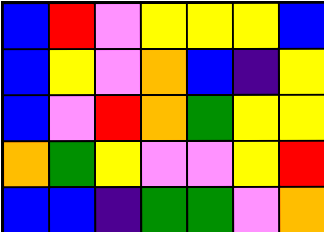[["blue", "red", "violet", "yellow", "yellow", "yellow", "blue"], ["blue", "yellow", "violet", "orange", "blue", "indigo", "yellow"], ["blue", "violet", "red", "orange", "green", "yellow", "yellow"], ["orange", "green", "yellow", "violet", "violet", "yellow", "red"], ["blue", "blue", "indigo", "green", "green", "violet", "orange"]]